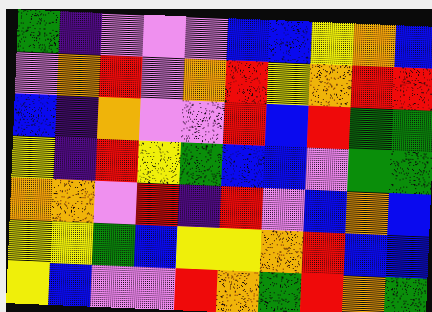[["green", "indigo", "violet", "violet", "violet", "blue", "blue", "yellow", "orange", "blue"], ["violet", "orange", "red", "violet", "orange", "red", "yellow", "orange", "red", "red"], ["blue", "indigo", "orange", "violet", "violet", "red", "blue", "red", "green", "green"], ["yellow", "indigo", "red", "yellow", "green", "blue", "blue", "violet", "green", "green"], ["orange", "orange", "violet", "red", "indigo", "red", "violet", "blue", "orange", "blue"], ["yellow", "yellow", "green", "blue", "yellow", "yellow", "orange", "red", "blue", "blue"], ["yellow", "blue", "violet", "violet", "red", "orange", "green", "red", "orange", "green"]]